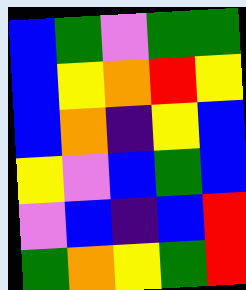[["blue", "green", "violet", "green", "green"], ["blue", "yellow", "orange", "red", "yellow"], ["blue", "orange", "indigo", "yellow", "blue"], ["yellow", "violet", "blue", "green", "blue"], ["violet", "blue", "indigo", "blue", "red"], ["green", "orange", "yellow", "green", "red"]]